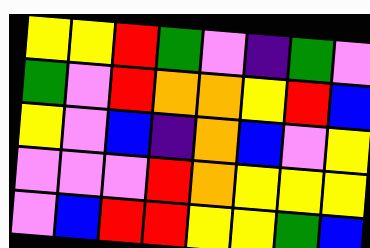[["yellow", "yellow", "red", "green", "violet", "indigo", "green", "violet"], ["green", "violet", "red", "orange", "orange", "yellow", "red", "blue"], ["yellow", "violet", "blue", "indigo", "orange", "blue", "violet", "yellow"], ["violet", "violet", "violet", "red", "orange", "yellow", "yellow", "yellow"], ["violet", "blue", "red", "red", "yellow", "yellow", "green", "blue"]]